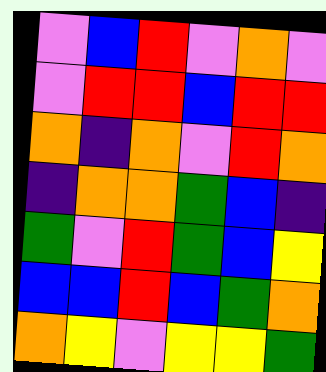[["violet", "blue", "red", "violet", "orange", "violet"], ["violet", "red", "red", "blue", "red", "red"], ["orange", "indigo", "orange", "violet", "red", "orange"], ["indigo", "orange", "orange", "green", "blue", "indigo"], ["green", "violet", "red", "green", "blue", "yellow"], ["blue", "blue", "red", "blue", "green", "orange"], ["orange", "yellow", "violet", "yellow", "yellow", "green"]]